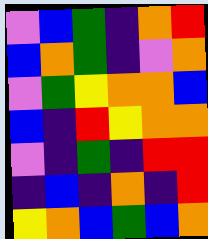[["violet", "blue", "green", "indigo", "orange", "red"], ["blue", "orange", "green", "indigo", "violet", "orange"], ["violet", "green", "yellow", "orange", "orange", "blue"], ["blue", "indigo", "red", "yellow", "orange", "orange"], ["violet", "indigo", "green", "indigo", "red", "red"], ["indigo", "blue", "indigo", "orange", "indigo", "red"], ["yellow", "orange", "blue", "green", "blue", "orange"]]